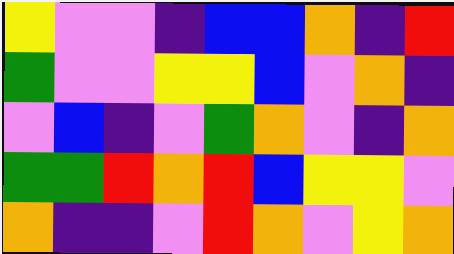[["yellow", "violet", "violet", "indigo", "blue", "blue", "orange", "indigo", "red"], ["green", "violet", "violet", "yellow", "yellow", "blue", "violet", "orange", "indigo"], ["violet", "blue", "indigo", "violet", "green", "orange", "violet", "indigo", "orange"], ["green", "green", "red", "orange", "red", "blue", "yellow", "yellow", "violet"], ["orange", "indigo", "indigo", "violet", "red", "orange", "violet", "yellow", "orange"]]